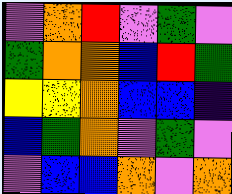[["violet", "orange", "red", "violet", "green", "violet"], ["green", "orange", "orange", "blue", "red", "green"], ["yellow", "yellow", "orange", "blue", "blue", "indigo"], ["blue", "green", "orange", "violet", "green", "violet"], ["violet", "blue", "blue", "orange", "violet", "orange"]]